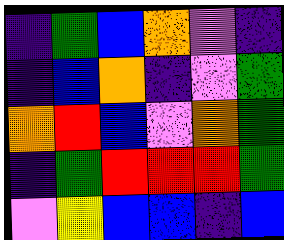[["indigo", "green", "blue", "orange", "violet", "indigo"], ["indigo", "blue", "orange", "indigo", "violet", "green"], ["orange", "red", "blue", "violet", "orange", "green"], ["indigo", "green", "red", "red", "red", "green"], ["violet", "yellow", "blue", "blue", "indigo", "blue"]]